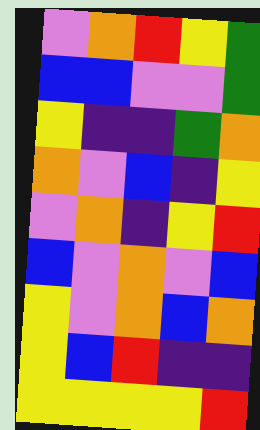[["violet", "orange", "red", "yellow", "green"], ["blue", "blue", "violet", "violet", "green"], ["yellow", "indigo", "indigo", "green", "orange"], ["orange", "violet", "blue", "indigo", "yellow"], ["violet", "orange", "indigo", "yellow", "red"], ["blue", "violet", "orange", "violet", "blue"], ["yellow", "violet", "orange", "blue", "orange"], ["yellow", "blue", "red", "indigo", "indigo"], ["yellow", "yellow", "yellow", "yellow", "red"]]